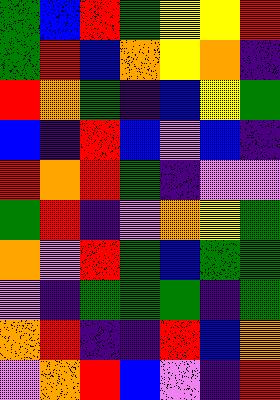[["green", "blue", "red", "green", "yellow", "yellow", "red"], ["green", "red", "blue", "orange", "yellow", "orange", "indigo"], ["red", "orange", "green", "indigo", "blue", "yellow", "green"], ["blue", "indigo", "red", "blue", "violet", "blue", "indigo"], ["red", "orange", "red", "green", "indigo", "violet", "violet"], ["green", "red", "indigo", "violet", "orange", "yellow", "green"], ["orange", "violet", "red", "green", "blue", "green", "green"], ["violet", "indigo", "green", "green", "green", "indigo", "green"], ["orange", "red", "indigo", "indigo", "red", "blue", "orange"], ["violet", "orange", "red", "blue", "violet", "indigo", "red"]]